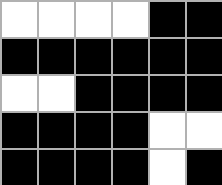[["white", "white", "white", "white", "black", "black"], ["black", "black", "black", "black", "black", "black"], ["white", "white", "black", "black", "black", "black"], ["black", "black", "black", "black", "white", "white"], ["black", "black", "black", "black", "white", "black"]]